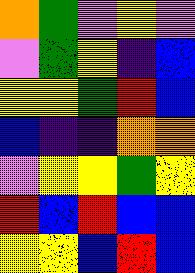[["orange", "green", "violet", "yellow", "violet"], ["violet", "green", "yellow", "indigo", "blue"], ["yellow", "yellow", "green", "red", "blue"], ["blue", "indigo", "indigo", "orange", "orange"], ["violet", "yellow", "yellow", "green", "yellow"], ["red", "blue", "red", "blue", "blue"], ["yellow", "yellow", "blue", "red", "blue"]]